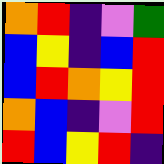[["orange", "red", "indigo", "violet", "green"], ["blue", "yellow", "indigo", "blue", "red"], ["blue", "red", "orange", "yellow", "red"], ["orange", "blue", "indigo", "violet", "red"], ["red", "blue", "yellow", "red", "indigo"]]